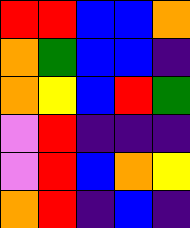[["red", "red", "blue", "blue", "orange"], ["orange", "green", "blue", "blue", "indigo"], ["orange", "yellow", "blue", "red", "green"], ["violet", "red", "indigo", "indigo", "indigo"], ["violet", "red", "blue", "orange", "yellow"], ["orange", "red", "indigo", "blue", "indigo"]]